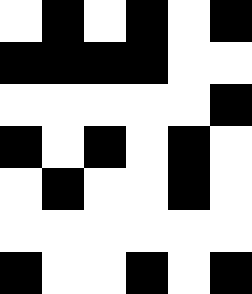[["white", "black", "white", "black", "white", "black"], ["black", "black", "black", "black", "white", "white"], ["white", "white", "white", "white", "white", "black"], ["black", "white", "black", "white", "black", "white"], ["white", "black", "white", "white", "black", "white"], ["white", "white", "white", "white", "white", "white"], ["black", "white", "white", "black", "white", "black"]]